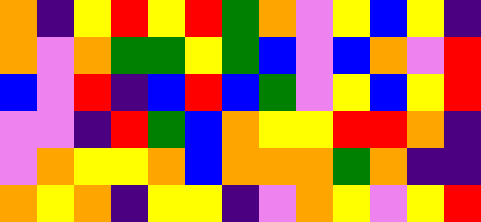[["orange", "indigo", "yellow", "red", "yellow", "red", "green", "orange", "violet", "yellow", "blue", "yellow", "indigo"], ["orange", "violet", "orange", "green", "green", "yellow", "green", "blue", "violet", "blue", "orange", "violet", "red"], ["blue", "violet", "red", "indigo", "blue", "red", "blue", "green", "violet", "yellow", "blue", "yellow", "red"], ["violet", "violet", "indigo", "red", "green", "blue", "orange", "yellow", "yellow", "red", "red", "orange", "indigo"], ["violet", "orange", "yellow", "yellow", "orange", "blue", "orange", "orange", "orange", "green", "orange", "indigo", "indigo"], ["orange", "yellow", "orange", "indigo", "yellow", "yellow", "indigo", "violet", "orange", "yellow", "violet", "yellow", "red"]]